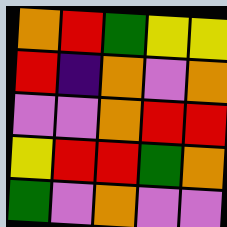[["orange", "red", "green", "yellow", "yellow"], ["red", "indigo", "orange", "violet", "orange"], ["violet", "violet", "orange", "red", "red"], ["yellow", "red", "red", "green", "orange"], ["green", "violet", "orange", "violet", "violet"]]